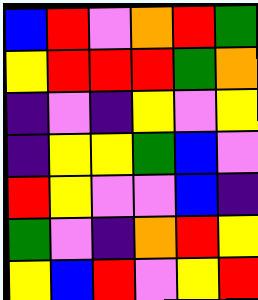[["blue", "red", "violet", "orange", "red", "green"], ["yellow", "red", "red", "red", "green", "orange"], ["indigo", "violet", "indigo", "yellow", "violet", "yellow"], ["indigo", "yellow", "yellow", "green", "blue", "violet"], ["red", "yellow", "violet", "violet", "blue", "indigo"], ["green", "violet", "indigo", "orange", "red", "yellow"], ["yellow", "blue", "red", "violet", "yellow", "red"]]